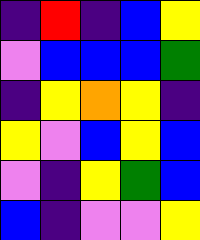[["indigo", "red", "indigo", "blue", "yellow"], ["violet", "blue", "blue", "blue", "green"], ["indigo", "yellow", "orange", "yellow", "indigo"], ["yellow", "violet", "blue", "yellow", "blue"], ["violet", "indigo", "yellow", "green", "blue"], ["blue", "indigo", "violet", "violet", "yellow"]]